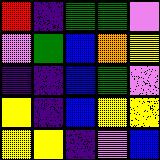[["red", "indigo", "green", "green", "violet"], ["violet", "green", "blue", "orange", "yellow"], ["indigo", "indigo", "blue", "green", "violet"], ["yellow", "indigo", "blue", "yellow", "yellow"], ["yellow", "yellow", "indigo", "violet", "blue"]]